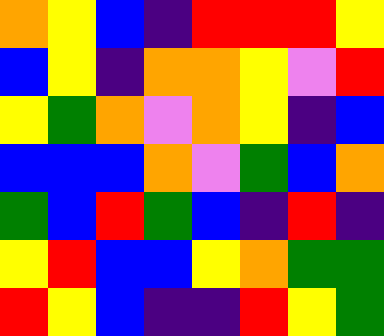[["orange", "yellow", "blue", "indigo", "red", "red", "red", "yellow"], ["blue", "yellow", "indigo", "orange", "orange", "yellow", "violet", "red"], ["yellow", "green", "orange", "violet", "orange", "yellow", "indigo", "blue"], ["blue", "blue", "blue", "orange", "violet", "green", "blue", "orange"], ["green", "blue", "red", "green", "blue", "indigo", "red", "indigo"], ["yellow", "red", "blue", "blue", "yellow", "orange", "green", "green"], ["red", "yellow", "blue", "indigo", "indigo", "red", "yellow", "green"]]